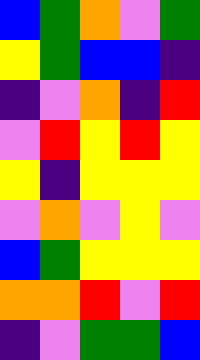[["blue", "green", "orange", "violet", "green"], ["yellow", "green", "blue", "blue", "indigo"], ["indigo", "violet", "orange", "indigo", "red"], ["violet", "red", "yellow", "red", "yellow"], ["yellow", "indigo", "yellow", "yellow", "yellow"], ["violet", "orange", "violet", "yellow", "violet"], ["blue", "green", "yellow", "yellow", "yellow"], ["orange", "orange", "red", "violet", "red"], ["indigo", "violet", "green", "green", "blue"]]